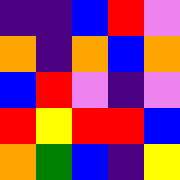[["indigo", "indigo", "blue", "red", "violet"], ["orange", "indigo", "orange", "blue", "orange"], ["blue", "red", "violet", "indigo", "violet"], ["red", "yellow", "red", "red", "blue"], ["orange", "green", "blue", "indigo", "yellow"]]